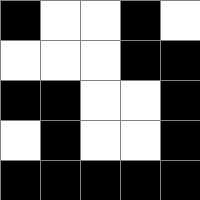[["black", "white", "white", "black", "white"], ["white", "white", "white", "black", "black"], ["black", "black", "white", "white", "black"], ["white", "black", "white", "white", "black"], ["black", "black", "black", "black", "black"]]